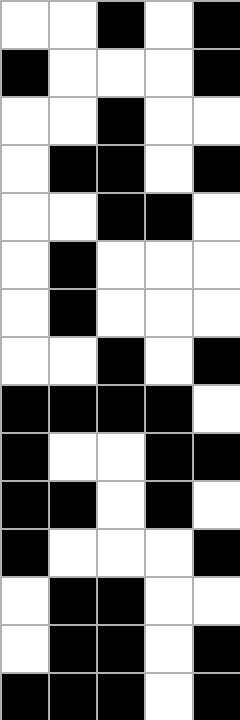[["white", "white", "black", "white", "black"], ["black", "white", "white", "white", "black"], ["white", "white", "black", "white", "white"], ["white", "black", "black", "white", "black"], ["white", "white", "black", "black", "white"], ["white", "black", "white", "white", "white"], ["white", "black", "white", "white", "white"], ["white", "white", "black", "white", "black"], ["black", "black", "black", "black", "white"], ["black", "white", "white", "black", "black"], ["black", "black", "white", "black", "white"], ["black", "white", "white", "white", "black"], ["white", "black", "black", "white", "white"], ["white", "black", "black", "white", "black"], ["black", "black", "black", "white", "black"]]